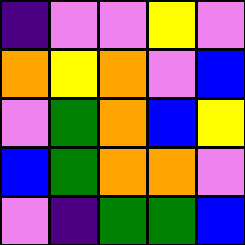[["indigo", "violet", "violet", "yellow", "violet"], ["orange", "yellow", "orange", "violet", "blue"], ["violet", "green", "orange", "blue", "yellow"], ["blue", "green", "orange", "orange", "violet"], ["violet", "indigo", "green", "green", "blue"]]